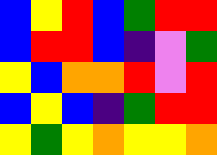[["blue", "yellow", "red", "blue", "green", "red", "red"], ["blue", "red", "red", "blue", "indigo", "violet", "green"], ["yellow", "blue", "orange", "orange", "red", "violet", "red"], ["blue", "yellow", "blue", "indigo", "green", "red", "red"], ["yellow", "green", "yellow", "orange", "yellow", "yellow", "orange"]]